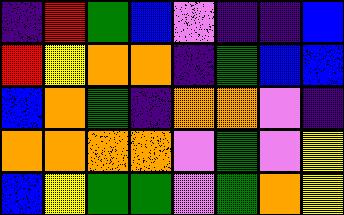[["indigo", "red", "green", "blue", "violet", "indigo", "indigo", "blue"], ["red", "yellow", "orange", "orange", "indigo", "green", "blue", "blue"], ["blue", "orange", "green", "indigo", "orange", "orange", "violet", "indigo"], ["orange", "orange", "orange", "orange", "violet", "green", "violet", "yellow"], ["blue", "yellow", "green", "green", "violet", "green", "orange", "yellow"]]